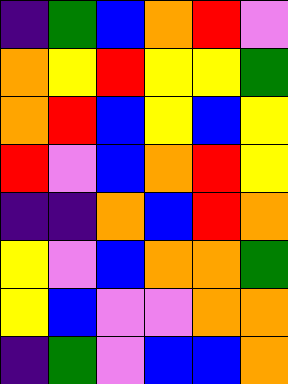[["indigo", "green", "blue", "orange", "red", "violet"], ["orange", "yellow", "red", "yellow", "yellow", "green"], ["orange", "red", "blue", "yellow", "blue", "yellow"], ["red", "violet", "blue", "orange", "red", "yellow"], ["indigo", "indigo", "orange", "blue", "red", "orange"], ["yellow", "violet", "blue", "orange", "orange", "green"], ["yellow", "blue", "violet", "violet", "orange", "orange"], ["indigo", "green", "violet", "blue", "blue", "orange"]]